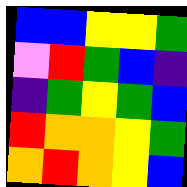[["blue", "blue", "yellow", "yellow", "green"], ["violet", "red", "green", "blue", "indigo"], ["indigo", "green", "yellow", "green", "blue"], ["red", "orange", "orange", "yellow", "green"], ["orange", "red", "orange", "yellow", "blue"]]